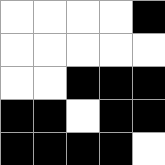[["white", "white", "white", "white", "black"], ["white", "white", "white", "white", "white"], ["white", "white", "black", "black", "black"], ["black", "black", "white", "black", "black"], ["black", "black", "black", "black", "white"]]